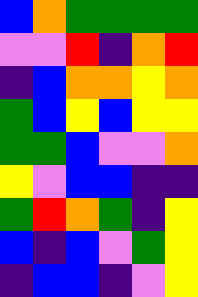[["blue", "orange", "green", "green", "green", "green"], ["violet", "violet", "red", "indigo", "orange", "red"], ["indigo", "blue", "orange", "orange", "yellow", "orange"], ["green", "blue", "yellow", "blue", "yellow", "yellow"], ["green", "green", "blue", "violet", "violet", "orange"], ["yellow", "violet", "blue", "blue", "indigo", "indigo"], ["green", "red", "orange", "green", "indigo", "yellow"], ["blue", "indigo", "blue", "violet", "green", "yellow"], ["indigo", "blue", "blue", "indigo", "violet", "yellow"]]